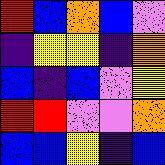[["red", "blue", "orange", "blue", "violet"], ["indigo", "yellow", "yellow", "indigo", "orange"], ["blue", "indigo", "blue", "violet", "yellow"], ["red", "red", "violet", "violet", "orange"], ["blue", "blue", "yellow", "indigo", "blue"]]